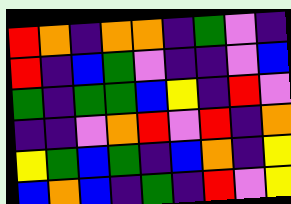[["red", "orange", "indigo", "orange", "orange", "indigo", "green", "violet", "indigo"], ["red", "indigo", "blue", "green", "violet", "indigo", "indigo", "violet", "blue"], ["green", "indigo", "green", "green", "blue", "yellow", "indigo", "red", "violet"], ["indigo", "indigo", "violet", "orange", "red", "violet", "red", "indigo", "orange"], ["yellow", "green", "blue", "green", "indigo", "blue", "orange", "indigo", "yellow"], ["blue", "orange", "blue", "indigo", "green", "indigo", "red", "violet", "yellow"]]